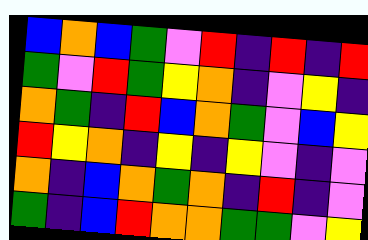[["blue", "orange", "blue", "green", "violet", "red", "indigo", "red", "indigo", "red"], ["green", "violet", "red", "green", "yellow", "orange", "indigo", "violet", "yellow", "indigo"], ["orange", "green", "indigo", "red", "blue", "orange", "green", "violet", "blue", "yellow"], ["red", "yellow", "orange", "indigo", "yellow", "indigo", "yellow", "violet", "indigo", "violet"], ["orange", "indigo", "blue", "orange", "green", "orange", "indigo", "red", "indigo", "violet"], ["green", "indigo", "blue", "red", "orange", "orange", "green", "green", "violet", "yellow"]]